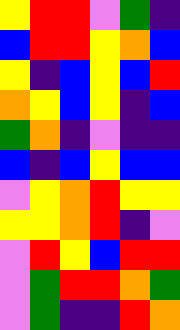[["yellow", "red", "red", "violet", "green", "indigo"], ["blue", "red", "red", "yellow", "orange", "blue"], ["yellow", "indigo", "blue", "yellow", "blue", "red"], ["orange", "yellow", "blue", "yellow", "indigo", "blue"], ["green", "orange", "indigo", "violet", "indigo", "indigo"], ["blue", "indigo", "blue", "yellow", "blue", "blue"], ["violet", "yellow", "orange", "red", "yellow", "yellow"], ["yellow", "yellow", "orange", "red", "indigo", "violet"], ["violet", "red", "yellow", "blue", "red", "red"], ["violet", "green", "red", "red", "orange", "green"], ["violet", "green", "indigo", "indigo", "red", "orange"]]